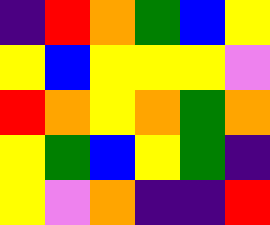[["indigo", "red", "orange", "green", "blue", "yellow"], ["yellow", "blue", "yellow", "yellow", "yellow", "violet"], ["red", "orange", "yellow", "orange", "green", "orange"], ["yellow", "green", "blue", "yellow", "green", "indigo"], ["yellow", "violet", "orange", "indigo", "indigo", "red"]]